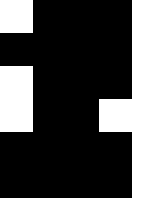[["white", "black", "black", "black", "white"], ["black", "black", "black", "black", "white"], ["white", "black", "black", "black", "white"], ["white", "black", "black", "white", "white"], ["black", "black", "black", "black", "white"], ["black", "black", "black", "black", "white"]]